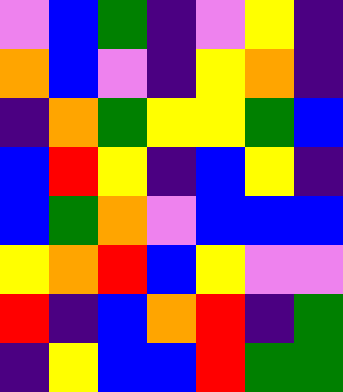[["violet", "blue", "green", "indigo", "violet", "yellow", "indigo"], ["orange", "blue", "violet", "indigo", "yellow", "orange", "indigo"], ["indigo", "orange", "green", "yellow", "yellow", "green", "blue"], ["blue", "red", "yellow", "indigo", "blue", "yellow", "indigo"], ["blue", "green", "orange", "violet", "blue", "blue", "blue"], ["yellow", "orange", "red", "blue", "yellow", "violet", "violet"], ["red", "indigo", "blue", "orange", "red", "indigo", "green"], ["indigo", "yellow", "blue", "blue", "red", "green", "green"]]